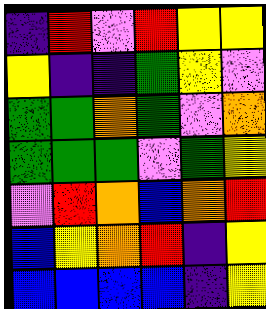[["indigo", "red", "violet", "red", "yellow", "yellow"], ["yellow", "indigo", "indigo", "green", "yellow", "violet"], ["green", "green", "orange", "green", "violet", "orange"], ["green", "green", "green", "violet", "green", "yellow"], ["violet", "red", "orange", "blue", "orange", "red"], ["blue", "yellow", "orange", "red", "indigo", "yellow"], ["blue", "blue", "blue", "blue", "indigo", "yellow"]]